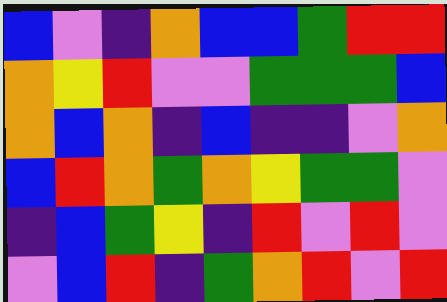[["blue", "violet", "indigo", "orange", "blue", "blue", "green", "red", "red"], ["orange", "yellow", "red", "violet", "violet", "green", "green", "green", "blue"], ["orange", "blue", "orange", "indigo", "blue", "indigo", "indigo", "violet", "orange"], ["blue", "red", "orange", "green", "orange", "yellow", "green", "green", "violet"], ["indigo", "blue", "green", "yellow", "indigo", "red", "violet", "red", "violet"], ["violet", "blue", "red", "indigo", "green", "orange", "red", "violet", "red"]]